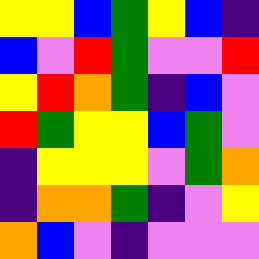[["yellow", "yellow", "blue", "green", "yellow", "blue", "indigo"], ["blue", "violet", "red", "green", "violet", "violet", "red"], ["yellow", "red", "orange", "green", "indigo", "blue", "violet"], ["red", "green", "yellow", "yellow", "blue", "green", "violet"], ["indigo", "yellow", "yellow", "yellow", "violet", "green", "orange"], ["indigo", "orange", "orange", "green", "indigo", "violet", "yellow"], ["orange", "blue", "violet", "indigo", "violet", "violet", "violet"]]